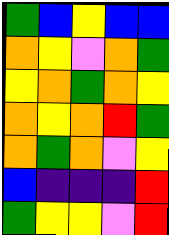[["green", "blue", "yellow", "blue", "blue"], ["orange", "yellow", "violet", "orange", "green"], ["yellow", "orange", "green", "orange", "yellow"], ["orange", "yellow", "orange", "red", "green"], ["orange", "green", "orange", "violet", "yellow"], ["blue", "indigo", "indigo", "indigo", "red"], ["green", "yellow", "yellow", "violet", "red"]]